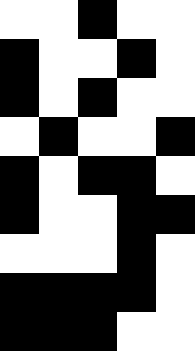[["white", "white", "black", "white", "white"], ["black", "white", "white", "black", "white"], ["black", "white", "black", "white", "white"], ["white", "black", "white", "white", "black"], ["black", "white", "black", "black", "white"], ["black", "white", "white", "black", "black"], ["white", "white", "white", "black", "white"], ["black", "black", "black", "black", "white"], ["black", "black", "black", "white", "white"]]